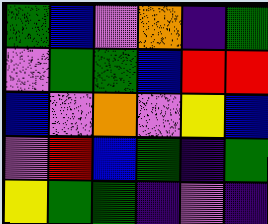[["green", "blue", "violet", "orange", "indigo", "green"], ["violet", "green", "green", "blue", "red", "red"], ["blue", "violet", "orange", "violet", "yellow", "blue"], ["violet", "red", "blue", "green", "indigo", "green"], ["yellow", "green", "green", "indigo", "violet", "indigo"]]